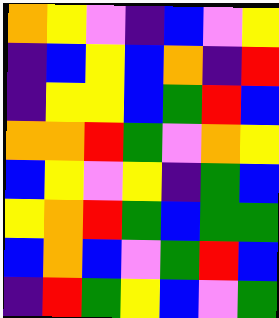[["orange", "yellow", "violet", "indigo", "blue", "violet", "yellow"], ["indigo", "blue", "yellow", "blue", "orange", "indigo", "red"], ["indigo", "yellow", "yellow", "blue", "green", "red", "blue"], ["orange", "orange", "red", "green", "violet", "orange", "yellow"], ["blue", "yellow", "violet", "yellow", "indigo", "green", "blue"], ["yellow", "orange", "red", "green", "blue", "green", "green"], ["blue", "orange", "blue", "violet", "green", "red", "blue"], ["indigo", "red", "green", "yellow", "blue", "violet", "green"]]